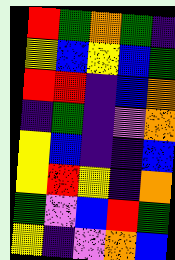[["red", "green", "orange", "green", "indigo"], ["yellow", "blue", "yellow", "blue", "green"], ["red", "red", "indigo", "blue", "orange"], ["indigo", "green", "indigo", "violet", "orange"], ["yellow", "blue", "indigo", "indigo", "blue"], ["yellow", "red", "yellow", "indigo", "orange"], ["green", "violet", "blue", "red", "green"], ["yellow", "indigo", "violet", "orange", "blue"]]